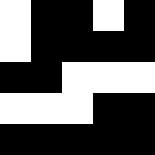[["white", "black", "black", "white", "black"], ["white", "black", "black", "black", "black"], ["black", "black", "white", "white", "white"], ["white", "white", "white", "black", "black"], ["black", "black", "black", "black", "black"]]